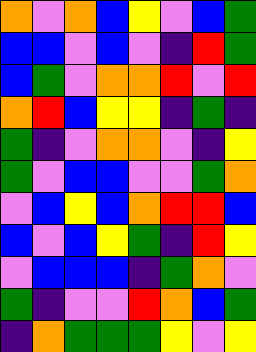[["orange", "violet", "orange", "blue", "yellow", "violet", "blue", "green"], ["blue", "blue", "violet", "blue", "violet", "indigo", "red", "green"], ["blue", "green", "violet", "orange", "orange", "red", "violet", "red"], ["orange", "red", "blue", "yellow", "yellow", "indigo", "green", "indigo"], ["green", "indigo", "violet", "orange", "orange", "violet", "indigo", "yellow"], ["green", "violet", "blue", "blue", "violet", "violet", "green", "orange"], ["violet", "blue", "yellow", "blue", "orange", "red", "red", "blue"], ["blue", "violet", "blue", "yellow", "green", "indigo", "red", "yellow"], ["violet", "blue", "blue", "blue", "indigo", "green", "orange", "violet"], ["green", "indigo", "violet", "violet", "red", "orange", "blue", "green"], ["indigo", "orange", "green", "green", "green", "yellow", "violet", "yellow"]]